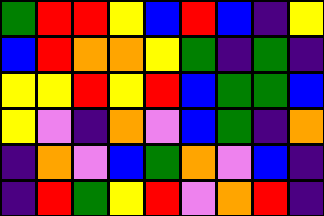[["green", "red", "red", "yellow", "blue", "red", "blue", "indigo", "yellow"], ["blue", "red", "orange", "orange", "yellow", "green", "indigo", "green", "indigo"], ["yellow", "yellow", "red", "yellow", "red", "blue", "green", "green", "blue"], ["yellow", "violet", "indigo", "orange", "violet", "blue", "green", "indigo", "orange"], ["indigo", "orange", "violet", "blue", "green", "orange", "violet", "blue", "indigo"], ["indigo", "red", "green", "yellow", "red", "violet", "orange", "red", "indigo"]]